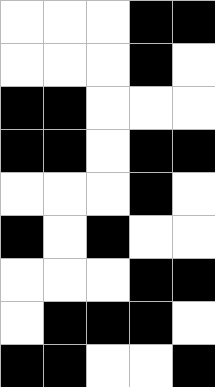[["white", "white", "white", "black", "black"], ["white", "white", "white", "black", "white"], ["black", "black", "white", "white", "white"], ["black", "black", "white", "black", "black"], ["white", "white", "white", "black", "white"], ["black", "white", "black", "white", "white"], ["white", "white", "white", "black", "black"], ["white", "black", "black", "black", "white"], ["black", "black", "white", "white", "black"]]